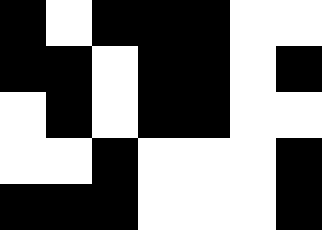[["black", "white", "black", "black", "black", "white", "white"], ["black", "black", "white", "black", "black", "white", "black"], ["white", "black", "white", "black", "black", "white", "white"], ["white", "white", "black", "white", "white", "white", "black"], ["black", "black", "black", "white", "white", "white", "black"]]